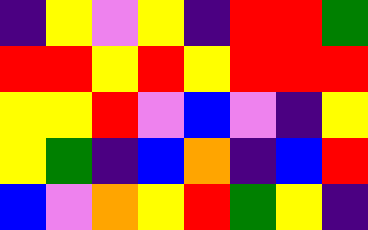[["indigo", "yellow", "violet", "yellow", "indigo", "red", "red", "green"], ["red", "red", "yellow", "red", "yellow", "red", "red", "red"], ["yellow", "yellow", "red", "violet", "blue", "violet", "indigo", "yellow"], ["yellow", "green", "indigo", "blue", "orange", "indigo", "blue", "red"], ["blue", "violet", "orange", "yellow", "red", "green", "yellow", "indigo"]]